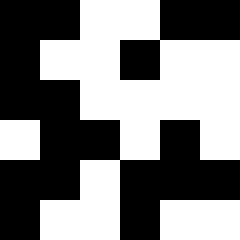[["black", "black", "white", "white", "black", "black"], ["black", "white", "white", "black", "white", "white"], ["black", "black", "white", "white", "white", "white"], ["white", "black", "black", "white", "black", "white"], ["black", "black", "white", "black", "black", "black"], ["black", "white", "white", "black", "white", "white"]]